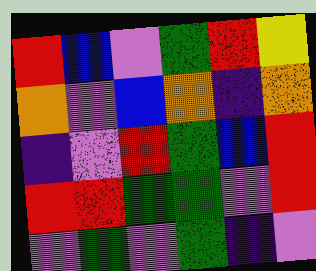[["red", "blue", "violet", "green", "red", "yellow"], ["orange", "violet", "blue", "orange", "indigo", "orange"], ["indigo", "violet", "red", "green", "blue", "red"], ["red", "red", "green", "green", "violet", "red"], ["violet", "green", "violet", "green", "indigo", "violet"]]